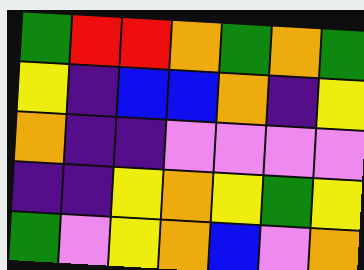[["green", "red", "red", "orange", "green", "orange", "green"], ["yellow", "indigo", "blue", "blue", "orange", "indigo", "yellow"], ["orange", "indigo", "indigo", "violet", "violet", "violet", "violet"], ["indigo", "indigo", "yellow", "orange", "yellow", "green", "yellow"], ["green", "violet", "yellow", "orange", "blue", "violet", "orange"]]